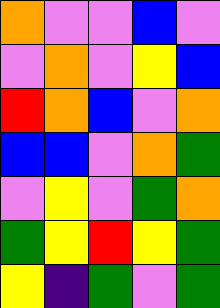[["orange", "violet", "violet", "blue", "violet"], ["violet", "orange", "violet", "yellow", "blue"], ["red", "orange", "blue", "violet", "orange"], ["blue", "blue", "violet", "orange", "green"], ["violet", "yellow", "violet", "green", "orange"], ["green", "yellow", "red", "yellow", "green"], ["yellow", "indigo", "green", "violet", "green"]]